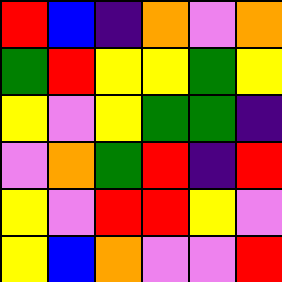[["red", "blue", "indigo", "orange", "violet", "orange"], ["green", "red", "yellow", "yellow", "green", "yellow"], ["yellow", "violet", "yellow", "green", "green", "indigo"], ["violet", "orange", "green", "red", "indigo", "red"], ["yellow", "violet", "red", "red", "yellow", "violet"], ["yellow", "blue", "orange", "violet", "violet", "red"]]